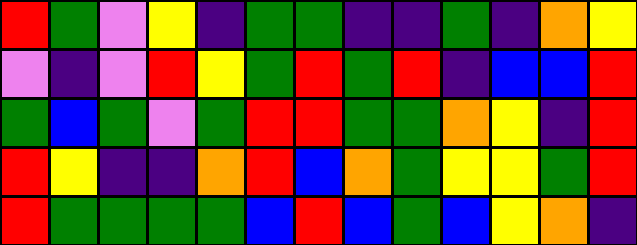[["red", "green", "violet", "yellow", "indigo", "green", "green", "indigo", "indigo", "green", "indigo", "orange", "yellow"], ["violet", "indigo", "violet", "red", "yellow", "green", "red", "green", "red", "indigo", "blue", "blue", "red"], ["green", "blue", "green", "violet", "green", "red", "red", "green", "green", "orange", "yellow", "indigo", "red"], ["red", "yellow", "indigo", "indigo", "orange", "red", "blue", "orange", "green", "yellow", "yellow", "green", "red"], ["red", "green", "green", "green", "green", "blue", "red", "blue", "green", "blue", "yellow", "orange", "indigo"]]